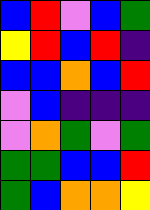[["blue", "red", "violet", "blue", "green"], ["yellow", "red", "blue", "red", "indigo"], ["blue", "blue", "orange", "blue", "red"], ["violet", "blue", "indigo", "indigo", "indigo"], ["violet", "orange", "green", "violet", "green"], ["green", "green", "blue", "blue", "red"], ["green", "blue", "orange", "orange", "yellow"]]